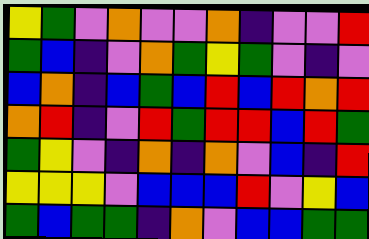[["yellow", "green", "violet", "orange", "violet", "violet", "orange", "indigo", "violet", "violet", "red"], ["green", "blue", "indigo", "violet", "orange", "green", "yellow", "green", "violet", "indigo", "violet"], ["blue", "orange", "indigo", "blue", "green", "blue", "red", "blue", "red", "orange", "red"], ["orange", "red", "indigo", "violet", "red", "green", "red", "red", "blue", "red", "green"], ["green", "yellow", "violet", "indigo", "orange", "indigo", "orange", "violet", "blue", "indigo", "red"], ["yellow", "yellow", "yellow", "violet", "blue", "blue", "blue", "red", "violet", "yellow", "blue"], ["green", "blue", "green", "green", "indigo", "orange", "violet", "blue", "blue", "green", "green"]]